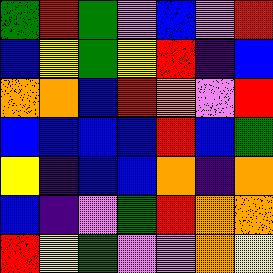[["green", "red", "green", "violet", "blue", "violet", "red"], ["blue", "yellow", "green", "yellow", "red", "indigo", "blue"], ["orange", "orange", "blue", "red", "orange", "violet", "red"], ["blue", "blue", "blue", "blue", "red", "blue", "green"], ["yellow", "indigo", "blue", "blue", "orange", "indigo", "orange"], ["blue", "indigo", "violet", "green", "red", "orange", "orange"], ["red", "yellow", "green", "violet", "violet", "orange", "yellow"]]